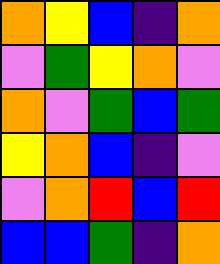[["orange", "yellow", "blue", "indigo", "orange"], ["violet", "green", "yellow", "orange", "violet"], ["orange", "violet", "green", "blue", "green"], ["yellow", "orange", "blue", "indigo", "violet"], ["violet", "orange", "red", "blue", "red"], ["blue", "blue", "green", "indigo", "orange"]]